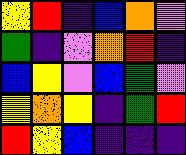[["yellow", "red", "indigo", "blue", "orange", "violet"], ["green", "indigo", "violet", "orange", "red", "indigo"], ["blue", "yellow", "violet", "blue", "green", "violet"], ["yellow", "orange", "yellow", "indigo", "green", "red"], ["red", "yellow", "blue", "indigo", "indigo", "indigo"]]